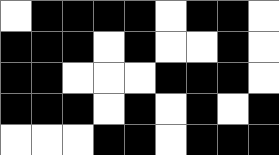[["white", "black", "black", "black", "black", "white", "black", "black", "white"], ["black", "black", "black", "white", "black", "white", "white", "black", "white"], ["black", "black", "white", "white", "white", "black", "black", "black", "white"], ["black", "black", "black", "white", "black", "white", "black", "white", "black"], ["white", "white", "white", "black", "black", "white", "black", "black", "black"]]